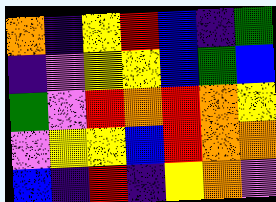[["orange", "indigo", "yellow", "red", "blue", "indigo", "green"], ["indigo", "violet", "yellow", "yellow", "blue", "green", "blue"], ["green", "violet", "red", "orange", "red", "orange", "yellow"], ["violet", "yellow", "yellow", "blue", "red", "orange", "orange"], ["blue", "indigo", "red", "indigo", "yellow", "orange", "violet"]]